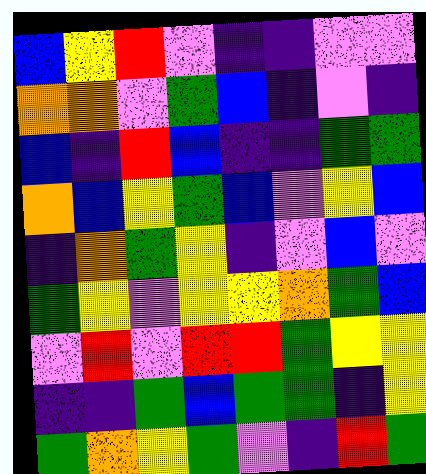[["blue", "yellow", "red", "violet", "indigo", "indigo", "violet", "violet"], ["orange", "orange", "violet", "green", "blue", "indigo", "violet", "indigo"], ["blue", "indigo", "red", "blue", "indigo", "indigo", "green", "green"], ["orange", "blue", "yellow", "green", "blue", "violet", "yellow", "blue"], ["indigo", "orange", "green", "yellow", "indigo", "violet", "blue", "violet"], ["green", "yellow", "violet", "yellow", "yellow", "orange", "green", "blue"], ["violet", "red", "violet", "red", "red", "green", "yellow", "yellow"], ["indigo", "indigo", "green", "blue", "green", "green", "indigo", "yellow"], ["green", "orange", "yellow", "green", "violet", "indigo", "red", "green"]]